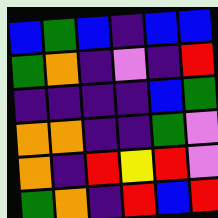[["blue", "green", "blue", "indigo", "blue", "blue"], ["green", "orange", "indigo", "violet", "indigo", "red"], ["indigo", "indigo", "indigo", "indigo", "blue", "green"], ["orange", "orange", "indigo", "indigo", "green", "violet"], ["orange", "indigo", "red", "yellow", "red", "violet"], ["green", "orange", "indigo", "red", "blue", "red"]]